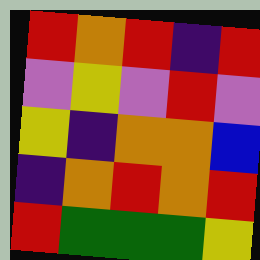[["red", "orange", "red", "indigo", "red"], ["violet", "yellow", "violet", "red", "violet"], ["yellow", "indigo", "orange", "orange", "blue"], ["indigo", "orange", "red", "orange", "red"], ["red", "green", "green", "green", "yellow"]]